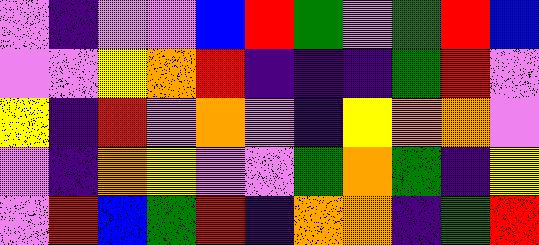[["violet", "indigo", "violet", "violet", "blue", "red", "green", "violet", "green", "red", "blue"], ["violet", "violet", "yellow", "orange", "red", "indigo", "indigo", "indigo", "green", "red", "violet"], ["yellow", "indigo", "red", "violet", "orange", "violet", "indigo", "yellow", "orange", "orange", "violet"], ["violet", "indigo", "orange", "yellow", "violet", "violet", "green", "orange", "green", "indigo", "yellow"], ["violet", "red", "blue", "green", "red", "indigo", "orange", "orange", "indigo", "green", "red"]]